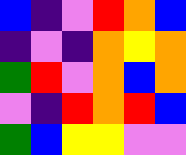[["blue", "indigo", "violet", "red", "orange", "blue"], ["indigo", "violet", "indigo", "orange", "yellow", "orange"], ["green", "red", "violet", "orange", "blue", "orange"], ["violet", "indigo", "red", "orange", "red", "blue"], ["green", "blue", "yellow", "yellow", "violet", "violet"]]